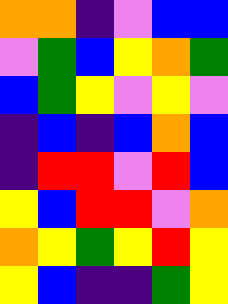[["orange", "orange", "indigo", "violet", "blue", "blue"], ["violet", "green", "blue", "yellow", "orange", "green"], ["blue", "green", "yellow", "violet", "yellow", "violet"], ["indigo", "blue", "indigo", "blue", "orange", "blue"], ["indigo", "red", "red", "violet", "red", "blue"], ["yellow", "blue", "red", "red", "violet", "orange"], ["orange", "yellow", "green", "yellow", "red", "yellow"], ["yellow", "blue", "indigo", "indigo", "green", "yellow"]]